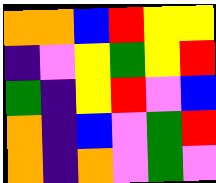[["orange", "orange", "blue", "red", "yellow", "yellow"], ["indigo", "violet", "yellow", "green", "yellow", "red"], ["green", "indigo", "yellow", "red", "violet", "blue"], ["orange", "indigo", "blue", "violet", "green", "red"], ["orange", "indigo", "orange", "violet", "green", "violet"]]